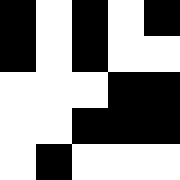[["black", "white", "black", "white", "black"], ["black", "white", "black", "white", "white"], ["white", "white", "white", "black", "black"], ["white", "white", "black", "black", "black"], ["white", "black", "white", "white", "white"]]